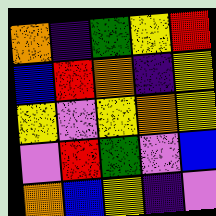[["orange", "indigo", "green", "yellow", "red"], ["blue", "red", "orange", "indigo", "yellow"], ["yellow", "violet", "yellow", "orange", "yellow"], ["violet", "red", "green", "violet", "blue"], ["orange", "blue", "yellow", "indigo", "violet"]]